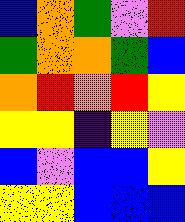[["blue", "orange", "green", "violet", "red"], ["green", "orange", "orange", "green", "blue"], ["orange", "red", "orange", "red", "yellow"], ["yellow", "yellow", "indigo", "yellow", "violet"], ["blue", "violet", "blue", "blue", "yellow"], ["yellow", "yellow", "blue", "blue", "blue"]]